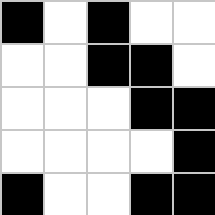[["black", "white", "black", "white", "white"], ["white", "white", "black", "black", "white"], ["white", "white", "white", "black", "black"], ["white", "white", "white", "white", "black"], ["black", "white", "white", "black", "black"]]